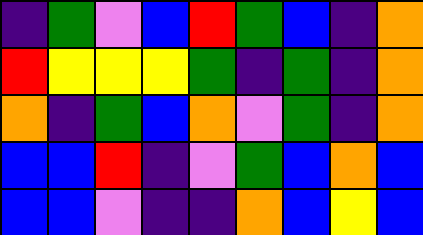[["indigo", "green", "violet", "blue", "red", "green", "blue", "indigo", "orange"], ["red", "yellow", "yellow", "yellow", "green", "indigo", "green", "indigo", "orange"], ["orange", "indigo", "green", "blue", "orange", "violet", "green", "indigo", "orange"], ["blue", "blue", "red", "indigo", "violet", "green", "blue", "orange", "blue"], ["blue", "blue", "violet", "indigo", "indigo", "orange", "blue", "yellow", "blue"]]